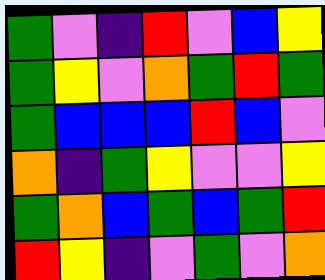[["green", "violet", "indigo", "red", "violet", "blue", "yellow"], ["green", "yellow", "violet", "orange", "green", "red", "green"], ["green", "blue", "blue", "blue", "red", "blue", "violet"], ["orange", "indigo", "green", "yellow", "violet", "violet", "yellow"], ["green", "orange", "blue", "green", "blue", "green", "red"], ["red", "yellow", "indigo", "violet", "green", "violet", "orange"]]